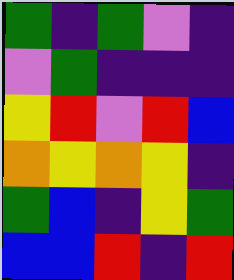[["green", "indigo", "green", "violet", "indigo"], ["violet", "green", "indigo", "indigo", "indigo"], ["yellow", "red", "violet", "red", "blue"], ["orange", "yellow", "orange", "yellow", "indigo"], ["green", "blue", "indigo", "yellow", "green"], ["blue", "blue", "red", "indigo", "red"]]